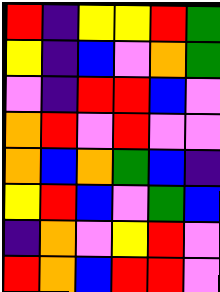[["red", "indigo", "yellow", "yellow", "red", "green"], ["yellow", "indigo", "blue", "violet", "orange", "green"], ["violet", "indigo", "red", "red", "blue", "violet"], ["orange", "red", "violet", "red", "violet", "violet"], ["orange", "blue", "orange", "green", "blue", "indigo"], ["yellow", "red", "blue", "violet", "green", "blue"], ["indigo", "orange", "violet", "yellow", "red", "violet"], ["red", "orange", "blue", "red", "red", "violet"]]